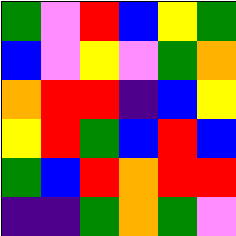[["green", "violet", "red", "blue", "yellow", "green"], ["blue", "violet", "yellow", "violet", "green", "orange"], ["orange", "red", "red", "indigo", "blue", "yellow"], ["yellow", "red", "green", "blue", "red", "blue"], ["green", "blue", "red", "orange", "red", "red"], ["indigo", "indigo", "green", "orange", "green", "violet"]]